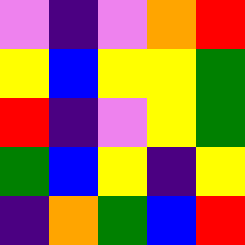[["violet", "indigo", "violet", "orange", "red"], ["yellow", "blue", "yellow", "yellow", "green"], ["red", "indigo", "violet", "yellow", "green"], ["green", "blue", "yellow", "indigo", "yellow"], ["indigo", "orange", "green", "blue", "red"]]